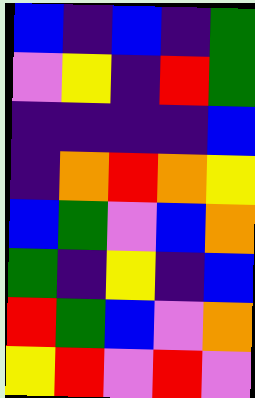[["blue", "indigo", "blue", "indigo", "green"], ["violet", "yellow", "indigo", "red", "green"], ["indigo", "indigo", "indigo", "indigo", "blue"], ["indigo", "orange", "red", "orange", "yellow"], ["blue", "green", "violet", "blue", "orange"], ["green", "indigo", "yellow", "indigo", "blue"], ["red", "green", "blue", "violet", "orange"], ["yellow", "red", "violet", "red", "violet"]]